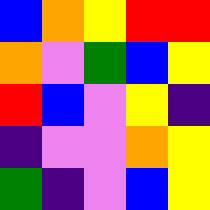[["blue", "orange", "yellow", "red", "red"], ["orange", "violet", "green", "blue", "yellow"], ["red", "blue", "violet", "yellow", "indigo"], ["indigo", "violet", "violet", "orange", "yellow"], ["green", "indigo", "violet", "blue", "yellow"]]